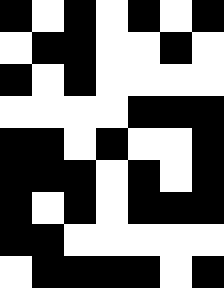[["black", "white", "black", "white", "black", "white", "black"], ["white", "black", "black", "white", "white", "black", "white"], ["black", "white", "black", "white", "white", "white", "white"], ["white", "white", "white", "white", "black", "black", "black"], ["black", "black", "white", "black", "white", "white", "black"], ["black", "black", "black", "white", "black", "white", "black"], ["black", "white", "black", "white", "black", "black", "black"], ["black", "black", "white", "white", "white", "white", "white"], ["white", "black", "black", "black", "black", "white", "black"]]